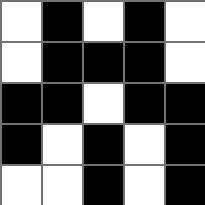[["white", "black", "white", "black", "white"], ["white", "black", "black", "black", "white"], ["black", "black", "white", "black", "black"], ["black", "white", "black", "white", "black"], ["white", "white", "black", "white", "black"]]